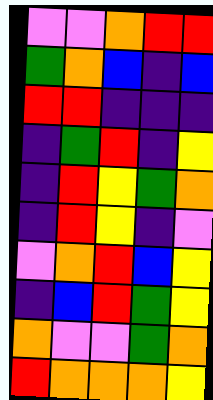[["violet", "violet", "orange", "red", "red"], ["green", "orange", "blue", "indigo", "blue"], ["red", "red", "indigo", "indigo", "indigo"], ["indigo", "green", "red", "indigo", "yellow"], ["indigo", "red", "yellow", "green", "orange"], ["indigo", "red", "yellow", "indigo", "violet"], ["violet", "orange", "red", "blue", "yellow"], ["indigo", "blue", "red", "green", "yellow"], ["orange", "violet", "violet", "green", "orange"], ["red", "orange", "orange", "orange", "yellow"]]